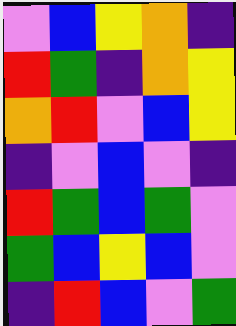[["violet", "blue", "yellow", "orange", "indigo"], ["red", "green", "indigo", "orange", "yellow"], ["orange", "red", "violet", "blue", "yellow"], ["indigo", "violet", "blue", "violet", "indigo"], ["red", "green", "blue", "green", "violet"], ["green", "blue", "yellow", "blue", "violet"], ["indigo", "red", "blue", "violet", "green"]]